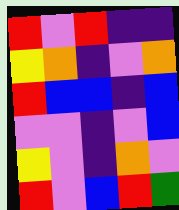[["red", "violet", "red", "indigo", "indigo"], ["yellow", "orange", "indigo", "violet", "orange"], ["red", "blue", "blue", "indigo", "blue"], ["violet", "violet", "indigo", "violet", "blue"], ["yellow", "violet", "indigo", "orange", "violet"], ["red", "violet", "blue", "red", "green"]]